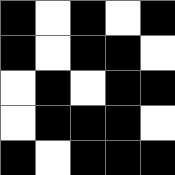[["black", "white", "black", "white", "black"], ["black", "white", "black", "black", "white"], ["white", "black", "white", "black", "black"], ["white", "black", "black", "black", "white"], ["black", "white", "black", "black", "black"]]